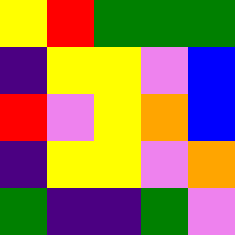[["yellow", "red", "green", "green", "green"], ["indigo", "yellow", "yellow", "violet", "blue"], ["red", "violet", "yellow", "orange", "blue"], ["indigo", "yellow", "yellow", "violet", "orange"], ["green", "indigo", "indigo", "green", "violet"]]